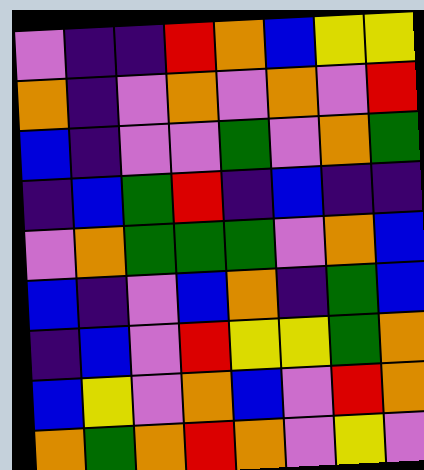[["violet", "indigo", "indigo", "red", "orange", "blue", "yellow", "yellow"], ["orange", "indigo", "violet", "orange", "violet", "orange", "violet", "red"], ["blue", "indigo", "violet", "violet", "green", "violet", "orange", "green"], ["indigo", "blue", "green", "red", "indigo", "blue", "indigo", "indigo"], ["violet", "orange", "green", "green", "green", "violet", "orange", "blue"], ["blue", "indigo", "violet", "blue", "orange", "indigo", "green", "blue"], ["indigo", "blue", "violet", "red", "yellow", "yellow", "green", "orange"], ["blue", "yellow", "violet", "orange", "blue", "violet", "red", "orange"], ["orange", "green", "orange", "red", "orange", "violet", "yellow", "violet"]]